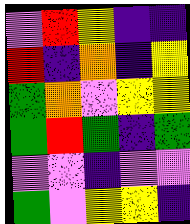[["violet", "red", "yellow", "indigo", "indigo"], ["red", "indigo", "orange", "indigo", "yellow"], ["green", "orange", "violet", "yellow", "yellow"], ["green", "red", "green", "indigo", "green"], ["violet", "violet", "indigo", "violet", "violet"], ["green", "violet", "yellow", "yellow", "indigo"]]